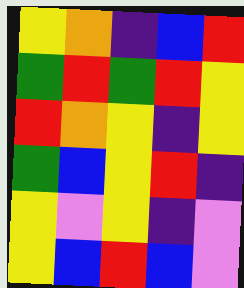[["yellow", "orange", "indigo", "blue", "red"], ["green", "red", "green", "red", "yellow"], ["red", "orange", "yellow", "indigo", "yellow"], ["green", "blue", "yellow", "red", "indigo"], ["yellow", "violet", "yellow", "indigo", "violet"], ["yellow", "blue", "red", "blue", "violet"]]